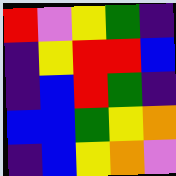[["red", "violet", "yellow", "green", "indigo"], ["indigo", "yellow", "red", "red", "blue"], ["indigo", "blue", "red", "green", "indigo"], ["blue", "blue", "green", "yellow", "orange"], ["indigo", "blue", "yellow", "orange", "violet"]]